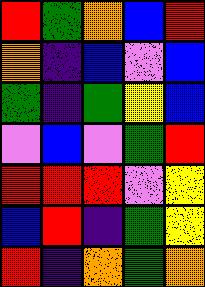[["red", "green", "orange", "blue", "red"], ["orange", "indigo", "blue", "violet", "blue"], ["green", "indigo", "green", "yellow", "blue"], ["violet", "blue", "violet", "green", "red"], ["red", "red", "red", "violet", "yellow"], ["blue", "red", "indigo", "green", "yellow"], ["red", "indigo", "orange", "green", "orange"]]